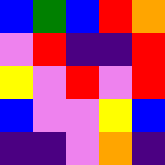[["blue", "green", "blue", "red", "orange"], ["violet", "red", "indigo", "indigo", "red"], ["yellow", "violet", "red", "violet", "red"], ["blue", "violet", "violet", "yellow", "blue"], ["indigo", "indigo", "violet", "orange", "indigo"]]